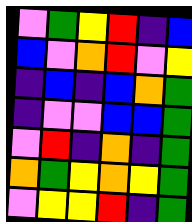[["violet", "green", "yellow", "red", "indigo", "blue"], ["blue", "violet", "orange", "red", "violet", "yellow"], ["indigo", "blue", "indigo", "blue", "orange", "green"], ["indigo", "violet", "violet", "blue", "blue", "green"], ["violet", "red", "indigo", "orange", "indigo", "green"], ["orange", "green", "yellow", "orange", "yellow", "green"], ["violet", "yellow", "yellow", "red", "indigo", "green"]]